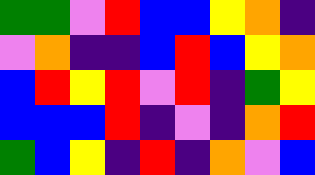[["green", "green", "violet", "red", "blue", "blue", "yellow", "orange", "indigo"], ["violet", "orange", "indigo", "indigo", "blue", "red", "blue", "yellow", "orange"], ["blue", "red", "yellow", "red", "violet", "red", "indigo", "green", "yellow"], ["blue", "blue", "blue", "red", "indigo", "violet", "indigo", "orange", "red"], ["green", "blue", "yellow", "indigo", "red", "indigo", "orange", "violet", "blue"]]